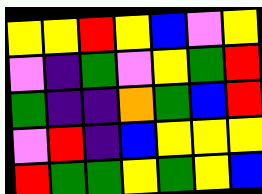[["yellow", "yellow", "red", "yellow", "blue", "violet", "yellow"], ["violet", "indigo", "green", "violet", "yellow", "green", "red"], ["green", "indigo", "indigo", "orange", "green", "blue", "red"], ["violet", "red", "indigo", "blue", "yellow", "yellow", "yellow"], ["red", "green", "green", "yellow", "green", "yellow", "blue"]]